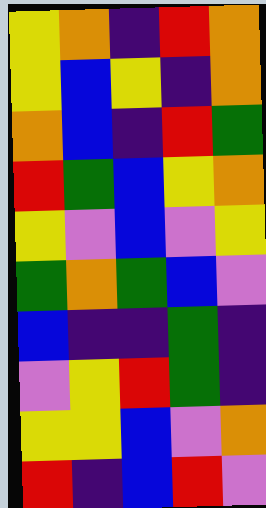[["yellow", "orange", "indigo", "red", "orange"], ["yellow", "blue", "yellow", "indigo", "orange"], ["orange", "blue", "indigo", "red", "green"], ["red", "green", "blue", "yellow", "orange"], ["yellow", "violet", "blue", "violet", "yellow"], ["green", "orange", "green", "blue", "violet"], ["blue", "indigo", "indigo", "green", "indigo"], ["violet", "yellow", "red", "green", "indigo"], ["yellow", "yellow", "blue", "violet", "orange"], ["red", "indigo", "blue", "red", "violet"]]